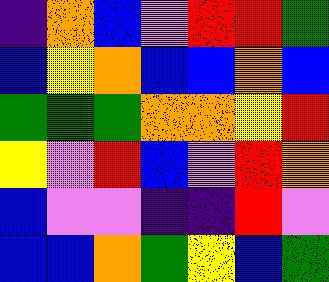[["indigo", "orange", "blue", "violet", "red", "red", "green"], ["blue", "yellow", "orange", "blue", "blue", "orange", "blue"], ["green", "green", "green", "orange", "orange", "yellow", "red"], ["yellow", "violet", "red", "blue", "violet", "red", "orange"], ["blue", "violet", "violet", "indigo", "indigo", "red", "violet"], ["blue", "blue", "orange", "green", "yellow", "blue", "green"]]